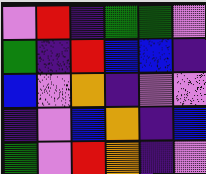[["violet", "red", "indigo", "green", "green", "violet"], ["green", "indigo", "red", "blue", "blue", "indigo"], ["blue", "violet", "orange", "indigo", "violet", "violet"], ["indigo", "violet", "blue", "orange", "indigo", "blue"], ["green", "violet", "red", "orange", "indigo", "violet"]]